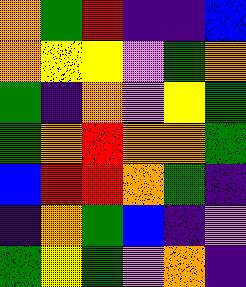[["orange", "green", "red", "indigo", "indigo", "blue"], ["orange", "yellow", "yellow", "violet", "green", "orange"], ["green", "indigo", "orange", "violet", "yellow", "green"], ["green", "orange", "red", "orange", "orange", "green"], ["blue", "red", "red", "orange", "green", "indigo"], ["indigo", "orange", "green", "blue", "indigo", "violet"], ["green", "yellow", "green", "violet", "orange", "indigo"]]